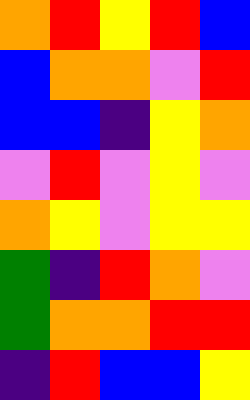[["orange", "red", "yellow", "red", "blue"], ["blue", "orange", "orange", "violet", "red"], ["blue", "blue", "indigo", "yellow", "orange"], ["violet", "red", "violet", "yellow", "violet"], ["orange", "yellow", "violet", "yellow", "yellow"], ["green", "indigo", "red", "orange", "violet"], ["green", "orange", "orange", "red", "red"], ["indigo", "red", "blue", "blue", "yellow"]]